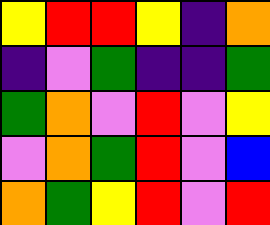[["yellow", "red", "red", "yellow", "indigo", "orange"], ["indigo", "violet", "green", "indigo", "indigo", "green"], ["green", "orange", "violet", "red", "violet", "yellow"], ["violet", "orange", "green", "red", "violet", "blue"], ["orange", "green", "yellow", "red", "violet", "red"]]